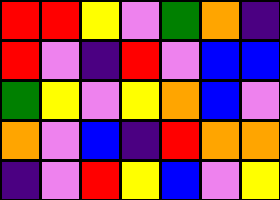[["red", "red", "yellow", "violet", "green", "orange", "indigo"], ["red", "violet", "indigo", "red", "violet", "blue", "blue"], ["green", "yellow", "violet", "yellow", "orange", "blue", "violet"], ["orange", "violet", "blue", "indigo", "red", "orange", "orange"], ["indigo", "violet", "red", "yellow", "blue", "violet", "yellow"]]